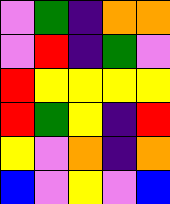[["violet", "green", "indigo", "orange", "orange"], ["violet", "red", "indigo", "green", "violet"], ["red", "yellow", "yellow", "yellow", "yellow"], ["red", "green", "yellow", "indigo", "red"], ["yellow", "violet", "orange", "indigo", "orange"], ["blue", "violet", "yellow", "violet", "blue"]]